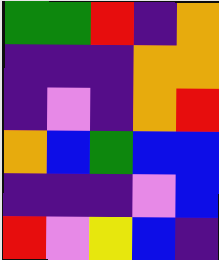[["green", "green", "red", "indigo", "orange"], ["indigo", "indigo", "indigo", "orange", "orange"], ["indigo", "violet", "indigo", "orange", "red"], ["orange", "blue", "green", "blue", "blue"], ["indigo", "indigo", "indigo", "violet", "blue"], ["red", "violet", "yellow", "blue", "indigo"]]